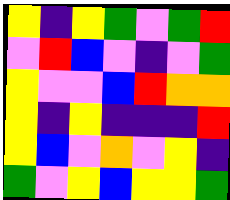[["yellow", "indigo", "yellow", "green", "violet", "green", "red"], ["violet", "red", "blue", "violet", "indigo", "violet", "green"], ["yellow", "violet", "violet", "blue", "red", "orange", "orange"], ["yellow", "indigo", "yellow", "indigo", "indigo", "indigo", "red"], ["yellow", "blue", "violet", "orange", "violet", "yellow", "indigo"], ["green", "violet", "yellow", "blue", "yellow", "yellow", "green"]]